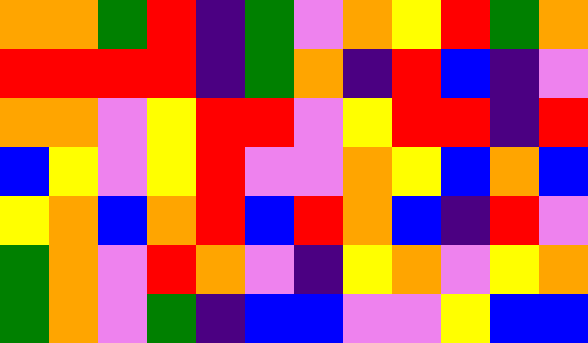[["orange", "orange", "green", "red", "indigo", "green", "violet", "orange", "yellow", "red", "green", "orange"], ["red", "red", "red", "red", "indigo", "green", "orange", "indigo", "red", "blue", "indigo", "violet"], ["orange", "orange", "violet", "yellow", "red", "red", "violet", "yellow", "red", "red", "indigo", "red"], ["blue", "yellow", "violet", "yellow", "red", "violet", "violet", "orange", "yellow", "blue", "orange", "blue"], ["yellow", "orange", "blue", "orange", "red", "blue", "red", "orange", "blue", "indigo", "red", "violet"], ["green", "orange", "violet", "red", "orange", "violet", "indigo", "yellow", "orange", "violet", "yellow", "orange"], ["green", "orange", "violet", "green", "indigo", "blue", "blue", "violet", "violet", "yellow", "blue", "blue"]]